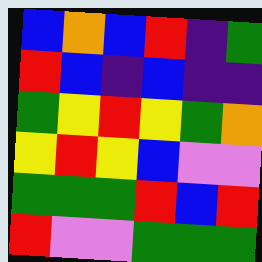[["blue", "orange", "blue", "red", "indigo", "green"], ["red", "blue", "indigo", "blue", "indigo", "indigo"], ["green", "yellow", "red", "yellow", "green", "orange"], ["yellow", "red", "yellow", "blue", "violet", "violet"], ["green", "green", "green", "red", "blue", "red"], ["red", "violet", "violet", "green", "green", "green"]]